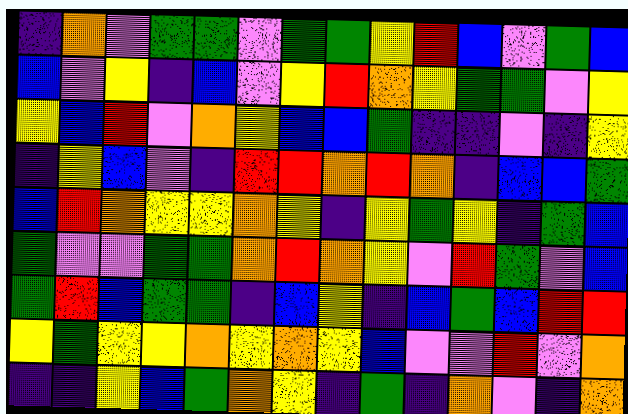[["indigo", "orange", "violet", "green", "green", "violet", "green", "green", "yellow", "red", "blue", "violet", "green", "blue"], ["blue", "violet", "yellow", "indigo", "blue", "violet", "yellow", "red", "orange", "yellow", "green", "green", "violet", "yellow"], ["yellow", "blue", "red", "violet", "orange", "yellow", "blue", "blue", "green", "indigo", "indigo", "violet", "indigo", "yellow"], ["indigo", "yellow", "blue", "violet", "indigo", "red", "red", "orange", "red", "orange", "indigo", "blue", "blue", "green"], ["blue", "red", "orange", "yellow", "yellow", "orange", "yellow", "indigo", "yellow", "green", "yellow", "indigo", "green", "blue"], ["green", "violet", "violet", "green", "green", "orange", "red", "orange", "yellow", "violet", "red", "green", "violet", "blue"], ["green", "red", "blue", "green", "green", "indigo", "blue", "yellow", "indigo", "blue", "green", "blue", "red", "red"], ["yellow", "green", "yellow", "yellow", "orange", "yellow", "orange", "yellow", "blue", "violet", "violet", "red", "violet", "orange"], ["indigo", "indigo", "yellow", "blue", "green", "orange", "yellow", "indigo", "green", "indigo", "orange", "violet", "indigo", "orange"]]